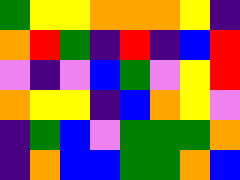[["green", "yellow", "yellow", "orange", "orange", "orange", "yellow", "indigo"], ["orange", "red", "green", "indigo", "red", "indigo", "blue", "red"], ["violet", "indigo", "violet", "blue", "green", "violet", "yellow", "red"], ["orange", "yellow", "yellow", "indigo", "blue", "orange", "yellow", "violet"], ["indigo", "green", "blue", "violet", "green", "green", "green", "orange"], ["indigo", "orange", "blue", "blue", "green", "green", "orange", "blue"]]